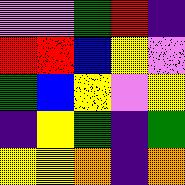[["violet", "violet", "green", "red", "indigo"], ["red", "red", "blue", "yellow", "violet"], ["green", "blue", "yellow", "violet", "yellow"], ["indigo", "yellow", "green", "indigo", "green"], ["yellow", "yellow", "orange", "indigo", "orange"]]